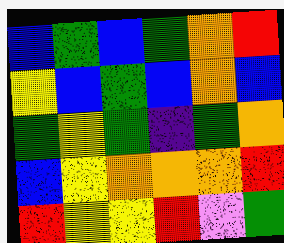[["blue", "green", "blue", "green", "orange", "red"], ["yellow", "blue", "green", "blue", "orange", "blue"], ["green", "yellow", "green", "indigo", "green", "orange"], ["blue", "yellow", "orange", "orange", "orange", "red"], ["red", "yellow", "yellow", "red", "violet", "green"]]